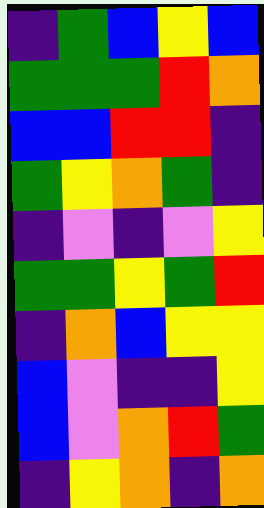[["indigo", "green", "blue", "yellow", "blue"], ["green", "green", "green", "red", "orange"], ["blue", "blue", "red", "red", "indigo"], ["green", "yellow", "orange", "green", "indigo"], ["indigo", "violet", "indigo", "violet", "yellow"], ["green", "green", "yellow", "green", "red"], ["indigo", "orange", "blue", "yellow", "yellow"], ["blue", "violet", "indigo", "indigo", "yellow"], ["blue", "violet", "orange", "red", "green"], ["indigo", "yellow", "orange", "indigo", "orange"]]